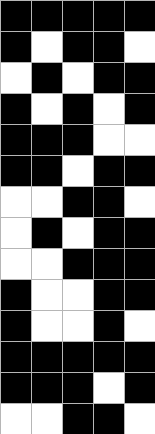[["black", "black", "black", "black", "black"], ["black", "white", "black", "black", "white"], ["white", "black", "white", "black", "black"], ["black", "white", "black", "white", "black"], ["black", "black", "black", "white", "white"], ["black", "black", "white", "black", "black"], ["white", "white", "black", "black", "white"], ["white", "black", "white", "black", "black"], ["white", "white", "black", "black", "black"], ["black", "white", "white", "black", "black"], ["black", "white", "white", "black", "white"], ["black", "black", "black", "black", "black"], ["black", "black", "black", "white", "black"], ["white", "white", "black", "black", "white"]]